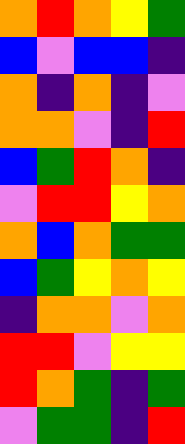[["orange", "red", "orange", "yellow", "green"], ["blue", "violet", "blue", "blue", "indigo"], ["orange", "indigo", "orange", "indigo", "violet"], ["orange", "orange", "violet", "indigo", "red"], ["blue", "green", "red", "orange", "indigo"], ["violet", "red", "red", "yellow", "orange"], ["orange", "blue", "orange", "green", "green"], ["blue", "green", "yellow", "orange", "yellow"], ["indigo", "orange", "orange", "violet", "orange"], ["red", "red", "violet", "yellow", "yellow"], ["red", "orange", "green", "indigo", "green"], ["violet", "green", "green", "indigo", "red"]]